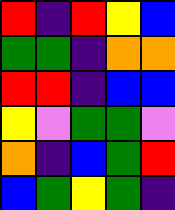[["red", "indigo", "red", "yellow", "blue"], ["green", "green", "indigo", "orange", "orange"], ["red", "red", "indigo", "blue", "blue"], ["yellow", "violet", "green", "green", "violet"], ["orange", "indigo", "blue", "green", "red"], ["blue", "green", "yellow", "green", "indigo"]]